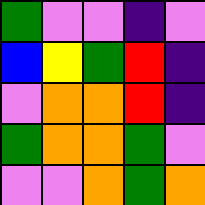[["green", "violet", "violet", "indigo", "violet"], ["blue", "yellow", "green", "red", "indigo"], ["violet", "orange", "orange", "red", "indigo"], ["green", "orange", "orange", "green", "violet"], ["violet", "violet", "orange", "green", "orange"]]